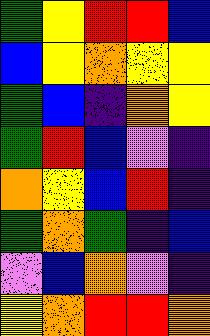[["green", "yellow", "red", "red", "blue"], ["blue", "yellow", "orange", "yellow", "yellow"], ["green", "blue", "indigo", "orange", "yellow"], ["green", "red", "blue", "violet", "indigo"], ["orange", "yellow", "blue", "red", "indigo"], ["green", "orange", "green", "indigo", "blue"], ["violet", "blue", "orange", "violet", "indigo"], ["yellow", "orange", "red", "red", "orange"]]